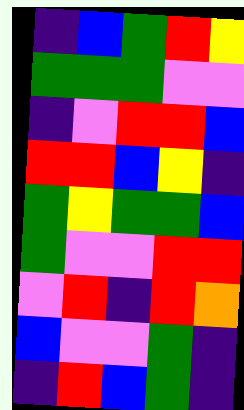[["indigo", "blue", "green", "red", "yellow"], ["green", "green", "green", "violet", "violet"], ["indigo", "violet", "red", "red", "blue"], ["red", "red", "blue", "yellow", "indigo"], ["green", "yellow", "green", "green", "blue"], ["green", "violet", "violet", "red", "red"], ["violet", "red", "indigo", "red", "orange"], ["blue", "violet", "violet", "green", "indigo"], ["indigo", "red", "blue", "green", "indigo"]]